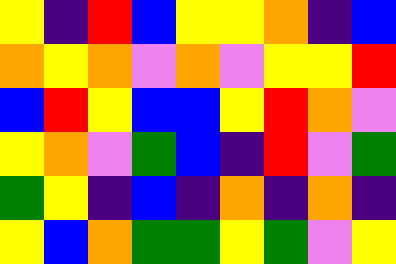[["yellow", "indigo", "red", "blue", "yellow", "yellow", "orange", "indigo", "blue"], ["orange", "yellow", "orange", "violet", "orange", "violet", "yellow", "yellow", "red"], ["blue", "red", "yellow", "blue", "blue", "yellow", "red", "orange", "violet"], ["yellow", "orange", "violet", "green", "blue", "indigo", "red", "violet", "green"], ["green", "yellow", "indigo", "blue", "indigo", "orange", "indigo", "orange", "indigo"], ["yellow", "blue", "orange", "green", "green", "yellow", "green", "violet", "yellow"]]